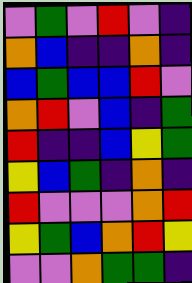[["violet", "green", "violet", "red", "violet", "indigo"], ["orange", "blue", "indigo", "indigo", "orange", "indigo"], ["blue", "green", "blue", "blue", "red", "violet"], ["orange", "red", "violet", "blue", "indigo", "green"], ["red", "indigo", "indigo", "blue", "yellow", "green"], ["yellow", "blue", "green", "indigo", "orange", "indigo"], ["red", "violet", "violet", "violet", "orange", "red"], ["yellow", "green", "blue", "orange", "red", "yellow"], ["violet", "violet", "orange", "green", "green", "indigo"]]